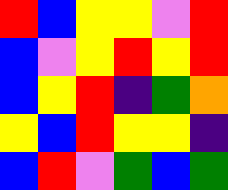[["red", "blue", "yellow", "yellow", "violet", "red"], ["blue", "violet", "yellow", "red", "yellow", "red"], ["blue", "yellow", "red", "indigo", "green", "orange"], ["yellow", "blue", "red", "yellow", "yellow", "indigo"], ["blue", "red", "violet", "green", "blue", "green"]]